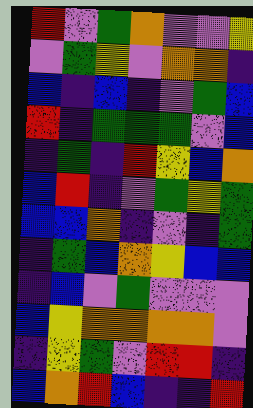[["red", "violet", "green", "orange", "violet", "violet", "yellow"], ["violet", "green", "yellow", "violet", "orange", "orange", "indigo"], ["blue", "indigo", "blue", "indigo", "violet", "green", "blue"], ["red", "indigo", "green", "green", "green", "violet", "blue"], ["indigo", "green", "indigo", "red", "yellow", "blue", "orange"], ["blue", "red", "indigo", "violet", "green", "yellow", "green"], ["blue", "blue", "orange", "indigo", "violet", "indigo", "green"], ["indigo", "green", "blue", "orange", "yellow", "blue", "blue"], ["indigo", "blue", "violet", "green", "violet", "violet", "violet"], ["blue", "yellow", "orange", "orange", "orange", "orange", "violet"], ["indigo", "yellow", "green", "violet", "red", "red", "indigo"], ["blue", "orange", "red", "blue", "indigo", "indigo", "red"]]